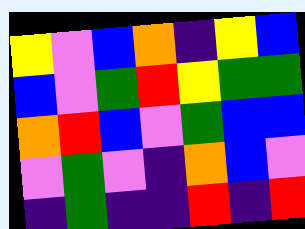[["yellow", "violet", "blue", "orange", "indigo", "yellow", "blue"], ["blue", "violet", "green", "red", "yellow", "green", "green"], ["orange", "red", "blue", "violet", "green", "blue", "blue"], ["violet", "green", "violet", "indigo", "orange", "blue", "violet"], ["indigo", "green", "indigo", "indigo", "red", "indigo", "red"]]